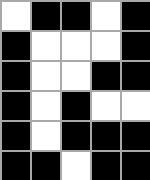[["white", "black", "black", "white", "black"], ["black", "white", "white", "white", "black"], ["black", "white", "white", "black", "black"], ["black", "white", "black", "white", "white"], ["black", "white", "black", "black", "black"], ["black", "black", "white", "black", "black"]]